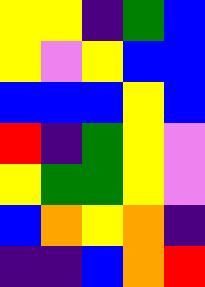[["yellow", "yellow", "indigo", "green", "blue"], ["yellow", "violet", "yellow", "blue", "blue"], ["blue", "blue", "blue", "yellow", "blue"], ["red", "indigo", "green", "yellow", "violet"], ["yellow", "green", "green", "yellow", "violet"], ["blue", "orange", "yellow", "orange", "indigo"], ["indigo", "indigo", "blue", "orange", "red"]]